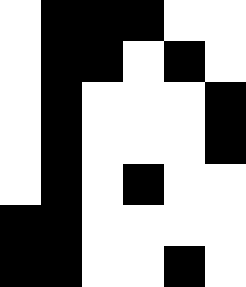[["white", "black", "black", "black", "white", "white"], ["white", "black", "black", "white", "black", "white"], ["white", "black", "white", "white", "white", "black"], ["white", "black", "white", "white", "white", "black"], ["white", "black", "white", "black", "white", "white"], ["black", "black", "white", "white", "white", "white"], ["black", "black", "white", "white", "black", "white"]]